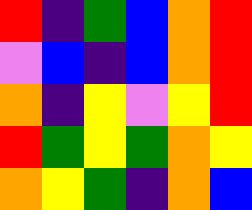[["red", "indigo", "green", "blue", "orange", "red"], ["violet", "blue", "indigo", "blue", "orange", "red"], ["orange", "indigo", "yellow", "violet", "yellow", "red"], ["red", "green", "yellow", "green", "orange", "yellow"], ["orange", "yellow", "green", "indigo", "orange", "blue"]]